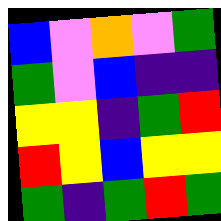[["blue", "violet", "orange", "violet", "green"], ["green", "violet", "blue", "indigo", "indigo"], ["yellow", "yellow", "indigo", "green", "red"], ["red", "yellow", "blue", "yellow", "yellow"], ["green", "indigo", "green", "red", "green"]]